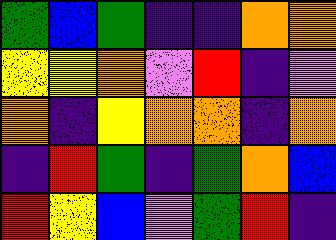[["green", "blue", "green", "indigo", "indigo", "orange", "orange"], ["yellow", "yellow", "orange", "violet", "red", "indigo", "violet"], ["orange", "indigo", "yellow", "orange", "orange", "indigo", "orange"], ["indigo", "red", "green", "indigo", "green", "orange", "blue"], ["red", "yellow", "blue", "violet", "green", "red", "indigo"]]